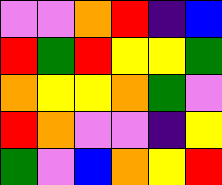[["violet", "violet", "orange", "red", "indigo", "blue"], ["red", "green", "red", "yellow", "yellow", "green"], ["orange", "yellow", "yellow", "orange", "green", "violet"], ["red", "orange", "violet", "violet", "indigo", "yellow"], ["green", "violet", "blue", "orange", "yellow", "red"]]